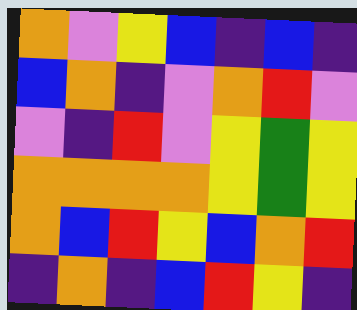[["orange", "violet", "yellow", "blue", "indigo", "blue", "indigo"], ["blue", "orange", "indigo", "violet", "orange", "red", "violet"], ["violet", "indigo", "red", "violet", "yellow", "green", "yellow"], ["orange", "orange", "orange", "orange", "yellow", "green", "yellow"], ["orange", "blue", "red", "yellow", "blue", "orange", "red"], ["indigo", "orange", "indigo", "blue", "red", "yellow", "indigo"]]